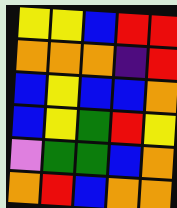[["yellow", "yellow", "blue", "red", "red"], ["orange", "orange", "orange", "indigo", "red"], ["blue", "yellow", "blue", "blue", "orange"], ["blue", "yellow", "green", "red", "yellow"], ["violet", "green", "green", "blue", "orange"], ["orange", "red", "blue", "orange", "orange"]]